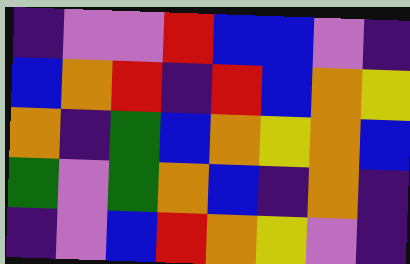[["indigo", "violet", "violet", "red", "blue", "blue", "violet", "indigo"], ["blue", "orange", "red", "indigo", "red", "blue", "orange", "yellow"], ["orange", "indigo", "green", "blue", "orange", "yellow", "orange", "blue"], ["green", "violet", "green", "orange", "blue", "indigo", "orange", "indigo"], ["indigo", "violet", "blue", "red", "orange", "yellow", "violet", "indigo"]]